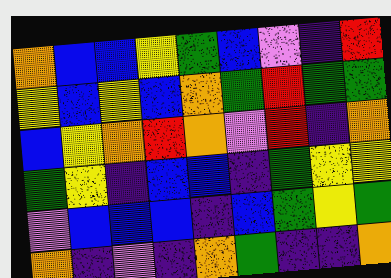[["orange", "blue", "blue", "yellow", "green", "blue", "violet", "indigo", "red"], ["yellow", "blue", "yellow", "blue", "orange", "green", "red", "green", "green"], ["blue", "yellow", "orange", "red", "orange", "violet", "red", "indigo", "orange"], ["green", "yellow", "indigo", "blue", "blue", "indigo", "green", "yellow", "yellow"], ["violet", "blue", "blue", "blue", "indigo", "blue", "green", "yellow", "green"], ["orange", "indigo", "violet", "indigo", "orange", "green", "indigo", "indigo", "orange"]]